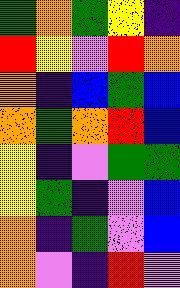[["green", "orange", "green", "yellow", "indigo"], ["red", "yellow", "violet", "red", "orange"], ["orange", "indigo", "blue", "green", "blue"], ["orange", "green", "orange", "red", "blue"], ["yellow", "indigo", "violet", "green", "green"], ["yellow", "green", "indigo", "violet", "blue"], ["orange", "indigo", "green", "violet", "blue"], ["orange", "violet", "indigo", "red", "violet"]]